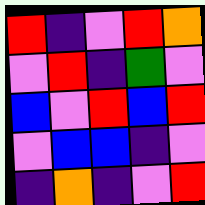[["red", "indigo", "violet", "red", "orange"], ["violet", "red", "indigo", "green", "violet"], ["blue", "violet", "red", "blue", "red"], ["violet", "blue", "blue", "indigo", "violet"], ["indigo", "orange", "indigo", "violet", "red"]]